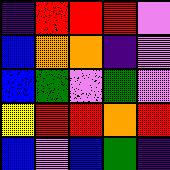[["indigo", "red", "red", "red", "violet"], ["blue", "orange", "orange", "indigo", "violet"], ["blue", "green", "violet", "green", "violet"], ["yellow", "red", "red", "orange", "red"], ["blue", "violet", "blue", "green", "indigo"]]